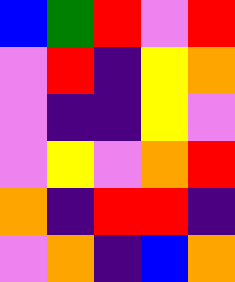[["blue", "green", "red", "violet", "red"], ["violet", "red", "indigo", "yellow", "orange"], ["violet", "indigo", "indigo", "yellow", "violet"], ["violet", "yellow", "violet", "orange", "red"], ["orange", "indigo", "red", "red", "indigo"], ["violet", "orange", "indigo", "blue", "orange"]]